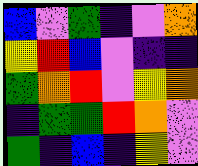[["blue", "violet", "green", "indigo", "violet", "orange"], ["yellow", "red", "blue", "violet", "indigo", "indigo"], ["green", "orange", "red", "violet", "yellow", "orange"], ["indigo", "green", "green", "red", "orange", "violet"], ["green", "indigo", "blue", "indigo", "yellow", "violet"]]